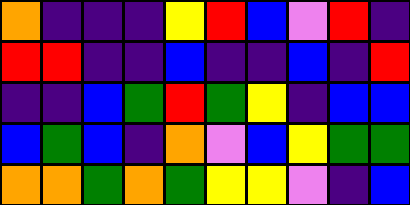[["orange", "indigo", "indigo", "indigo", "yellow", "red", "blue", "violet", "red", "indigo"], ["red", "red", "indigo", "indigo", "blue", "indigo", "indigo", "blue", "indigo", "red"], ["indigo", "indigo", "blue", "green", "red", "green", "yellow", "indigo", "blue", "blue"], ["blue", "green", "blue", "indigo", "orange", "violet", "blue", "yellow", "green", "green"], ["orange", "orange", "green", "orange", "green", "yellow", "yellow", "violet", "indigo", "blue"]]